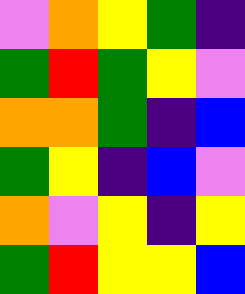[["violet", "orange", "yellow", "green", "indigo"], ["green", "red", "green", "yellow", "violet"], ["orange", "orange", "green", "indigo", "blue"], ["green", "yellow", "indigo", "blue", "violet"], ["orange", "violet", "yellow", "indigo", "yellow"], ["green", "red", "yellow", "yellow", "blue"]]